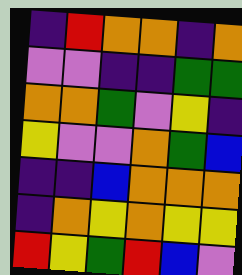[["indigo", "red", "orange", "orange", "indigo", "orange"], ["violet", "violet", "indigo", "indigo", "green", "green"], ["orange", "orange", "green", "violet", "yellow", "indigo"], ["yellow", "violet", "violet", "orange", "green", "blue"], ["indigo", "indigo", "blue", "orange", "orange", "orange"], ["indigo", "orange", "yellow", "orange", "yellow", "yellow"], ["red", "yellow", "green", "red", "blue", "violet"]]